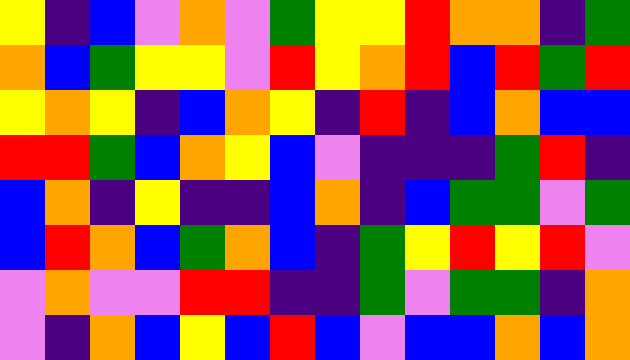[["yellow", "indigo", "blue", "violet", "orange", "violet", "green", "yellow", "yellow", "red", "orange", "orange", "indigo", "green"], ["orange", "blue", "green", "yellow", "yellow", "violet", "red", "yellow", "orange", "red", "blue", "red", "green", "red"], ["yellow", "orange", "yellow", "indigo", "blue", "orange", "yellow", "indigo", "red", "indigo", "blue", "orange", "blue", "blue"], ["red", "red", "green", "blue", "orange", "yellow", "blue", "violet", "indigo", "indigo", "indigo", "green", "red", "indigo"], ["blue", "orange", "indigo", "yellow", "indigo", "indigo", "blue", "orange", "indigo", "blue", "green", "green", "violet", "green"], ["blue", "red", "orange", "blue", "green", "orange", "blue", "indigo", "green", "yellow", "red", "yellow", "red", "violet"], ["violet", "orange", "violet", "violet", "red", "red", "indigo", "indigo", "green", "violet", "green", "green", "indigo", "orange"], ["violet", "indigo", "orange", "blue", "yellow", "blue", "red", "blue", "violet", "blue", "blue", "orange", "blue", "orange"]]